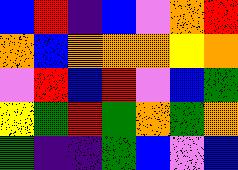[["blue", "red", "indigo", "blue", "violet", "orange", "red"], ["orange", "blue", "orange", "orange", "orange", "yellow", "orange"], ["violet", "red", "blue", "red", "violet", "blue", "green"], ["yellow", "green", "red", "green", "orange", "green", "orange"], ["green", "indigo", "indigo", "green", "blue", "violet", "blue"]]